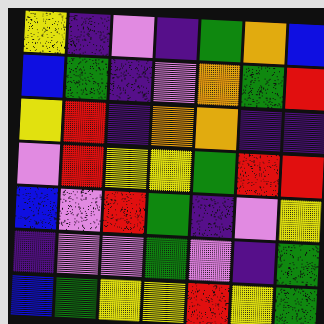[["yellow", "indigo", "violet", "indigo", "green", "orange", "blue"], ["blue", "green", "indigo", "violet", "orange", "green", "red"], ["yellow", "red", "indigo", "orange", "orange", "indigo", "indigo"], ["violet", "red", "yellow", "yellow", "green", "red", "red"], ["blue", "violet", "red", "green", "indigo", "violet", "yellow"], ["indigo", "violet", "violet", "green", "violet", "indigo", "green"], ["blue", "green", "yellow", "yellow", "red", "yellow", "green"]]